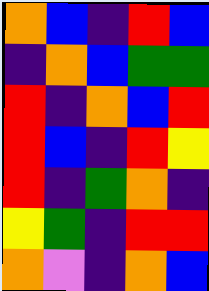[["orange", "blue", "indigo", "red", "blue"], ["indigo", "orange", "blue", "green", "green"], ["red", "indigo", "orange", "blue", "red"], ["red", "blue", "indigo", "red", "yellow"], ["red", "indigo", "green", "orange", "indigo"], ["yellow", "green", "indigo", "red", "red"], ["orange", "violet", "indigo", "orange", "blue"]]